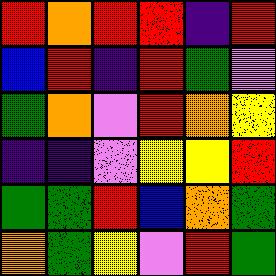[["red", "orange", "red", "red", "indigo", "red"], ["blue", "red", "indigo", "red", "green", "violet"], ["green", "orange", "violet", "red", "orange", "yellow"], ["indigo", "indigo", "violet", "yellow", "yellow", "red"], ["green", "green", "red", "blue", "orange", "green"], ["orange", "green", "yellow", "violet", "red", "green"]]